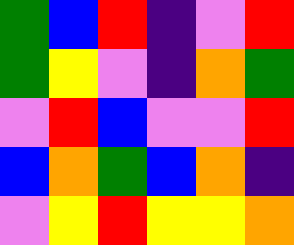[["green", "blue", "red", "indigo", "violet", "red"], ["green", "yellow", "violet", "indigo", "orange", "green"], ["violet", "red", "blue", "violet", "violet", "red"], ["blue", "orange", "green", "blue", "orange", "indigo"], ["violet", "yellow", "red", "yellow", "yellow", "orange"]]